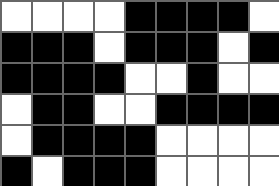[["white", "white", "white", "white", "black", "black", "black", "black", "white"], ["black", "black", "black", "white", "black", "black", "black", "white", "black"], ["black", "black", "black", "black", "white", "white", "black", "white", "white"], ["white", "black", "black", "white", "white", "black", "black", "black", "black"], ["white", "black", "black", "black", "black", "white", "white", "white", "white"], ["black", "white", "black", "black", "black", "white", "white", "white", "white"]]